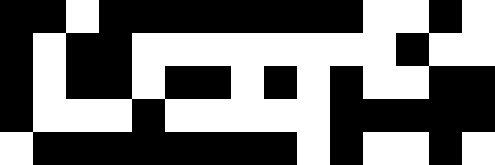[["black", "black", "white", "black", "black", "black", "black", "black", "black", "black", "black", "white", "white", "black", "white"], ["black", "white", "black", "black", "white", "white", "white", "white", "white", "white", "white", "white", "black", "white", "white"], ["black", "white", "black", "black", "white", "black", "black", "white", "black", "white", "black", "white", "white", "black", "black"], ["black", "white", "white", "white", "black", "white", "white", "white", "white", "white", "black", "black", "black", "black", "black"], ["white", "black", "black", "black", "black", "black", "black", "black", "black", "white", "black", "white", "white", "black", "white"]]